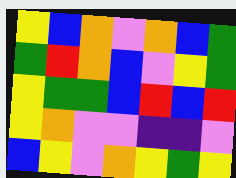[["yellow", "blue", "orange", "violet", "orange", "blue", "green"], ["green", "red", "orange", "blue", "violet", "yellow", "green"], ["yellow", "green", "green", "blue", "red", "blue", "red"], ["yellow", "orange", "violet", "violet", "indigo", "indigo", "violet"], ["blue", "yellow", "violet", "orange", "yellow", "green", "yellow"]]